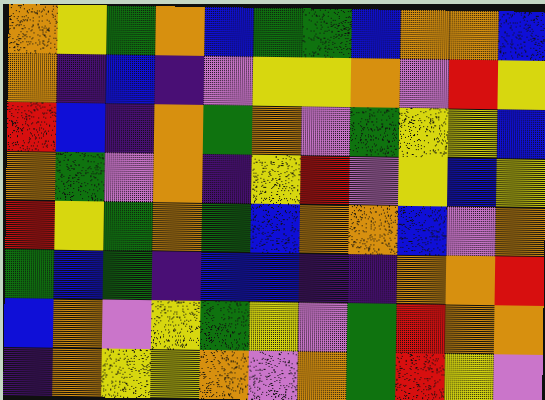[["orange", "yellow", "green", "orange", "blue", "green", "green", "blue", "orange", "orange", "blue"], ["orange", "indigo", "blue", "indigo", "violet", "yellow", "yellow", "orange", "violet", "red", "yellow"], ["red", "blue", "indigo", "orange", "green", "orange", "violet", "green", "yellow", "yellow", "blue"], ["orange", "green", "violet", "orange", "indigo", "yellow", "red", "violet", "yellow", "blue", "yellow"], ["red", "yellow", "green", "orange", "green", "blue", "orange", "orange", "blue", "violet", "orange"], ["green", "blue", "green", "indigo", "blue", "blue", "indigo", "indigo", "orange", "orange", "red"], ["blue", "orange", "violet", "yellow", "green", "yellow", "violet", "green", "red", "orange", "orange"], ["indigo", "orange", "yellow", "yellow", "orange", "violet", "orange", "green", "red", "yellow", "violet"]]